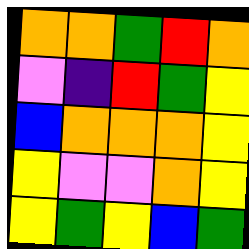[["orange", "orange", "green", "red", "orange"], ["violet", "indigo", "red", "green", "yellow"], ["blue", "orange", "orange", "orange", "yellow"], ["yellow", "violet", "violet", "orange", "yellow"], ["yellow", "green", "yellow", "blue", "green"]]